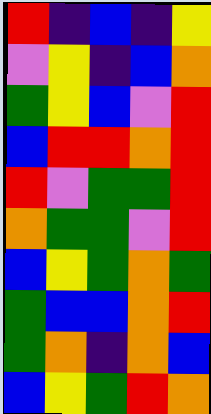[["red", "indigo", "blue", "indigo", "yellow"], ["violet", "yellow", "indigo", "blue", "orange"], ["green", "yellow", "blue", "violet", "red"], ["blue", "red", "red", "orange", "red"], ["red", "violet", "green", "green", "red"], ["orange", "green", "green", "violet", "red"], ["blue", "yellow", "green", "orange", "green"], ["green", "blue", "blue", "orange", "red"], ["green", "orange", "indigo", "orange", "blue"], ["blue", "yellow", "green", "red", "orange"]]